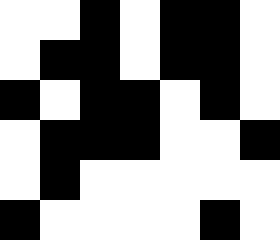[["white", "white", "black", "white", "black", "black", "white"], ["white", "black", "black", "white", "black", "black", "white"], ["black", "white", "black", "black", "white", "black", "white"], ["white", "black", "black", "black", "white", "white", "black"], ["white", "black", "white", "white", "white", "white", "white"], ["black", "white", "white", "white", "white", "black", "white"]]